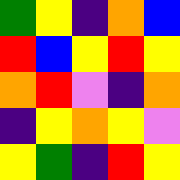[["green", "yellow", "indigo", "orange", "blue"], ["red", "blue", "yellow", "red", "yellow"], ["orange", "red", "violet", "indigo", "orange"], ["indigo", "yellow", "orange", "yellow", "violet"], ["yellow", "green", "indigo", "red", "yellow"]]